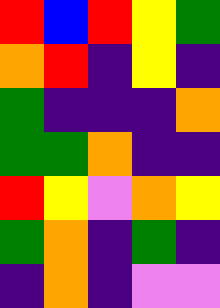[["red", "blue", "red", "yellow", "green"], ["orange", "red", "indigo", "yellow", "indigo"], ["green", "indigo", "indigo", "indigo", "orange"], ["green", "green", "orange", "indigo", "indigo"], ["red", "yellow", "violet", "orange", "yellow"], ["green", "orange", "indigo", "green", "indigo"], ["indigo", "orange", "indigo", "violet", "violet"]]